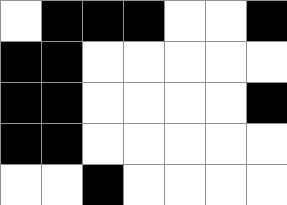[["white", "black", "black", "black", "white", "white", "black"], ["black", "black", "white", "white", "white", "white", "white"], ["black", "black", "white", "white", "white", "white", "black"], ["black", "black", "white", "white", "white", "white", "white"], ["white", "white", "black", "white", "white", "white", "white"]]